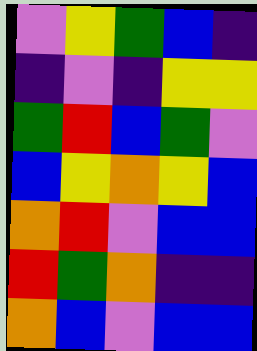[["violet", "yellow", "green", "blue", "indigo"], ["indigo", "violet", "indigo", "yellow", "yellow"], ["green", "red", "blue", "green", "violet"], ["blue", "yellow", "orange", "yellow", "blue"], ["orange", "red", "violet", "blue", "blue"], ["red", "green", "orange", "indigo", "indigo"], ["orange", "blue", "violet", "blue", "blue"]]